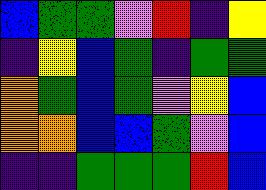[["blue", "green", "green", "violet", "red", "indigo", "yellow"], ["indigo", "yellow", "blue", "green", "indigo", "green", "green"], ["orange", "green", "blue", "green", "violet", "yellow", "blue"], ["orange", "orange", "blue", "blue", "green", "violet", "blue"], ["indigo", "indigo", "green", "green", "green", "red", "blue"]]